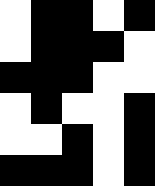[["white", "black", "black", "white", "black"], ["white", "black", "black", "black", "white"], ["black", "black", "black", "white", "white"], ["white", "black", "white", "white", "black"], ["white", "white", "black", "white", "black"], ["black", "black", "black", "white", "black"]]